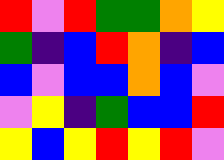[["red", "violet", "red", "green", "green", "orange", "yellow"], ["green", "indigo", "blue", "red", "orange", "indigo", "blue"], ["blue", "violet", "blue", "blue", "orange", "blue", "violet"], ["violet", "yellow", "indigo", "green", "blue", "blue", "red"], ["yellow", "blue", "yellow", "red", "yellow", "red", "violet"]]